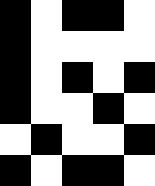[["black", "white", "black", "black", "white"], ["black", "white", "white", "white", "white"], ["black", "white", "black", "white", "black"], ["black", "white", "white", "black", "white"], ["white", "black", "white", "white", "black"], ["black", "white", "black", "black", "white"]]